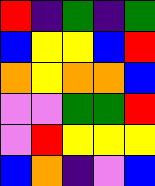[["red", "indigo", "green", "indigo", "green"], ["blue", "yellow", "yellow", "blue", "red"], ["orange", "yellow", "orange", "orange", "blue"], ["violet", "violet", "green", "green", "red"], ["violet", "red", "yellow", "yellow", "yellow"], ["blue", "orange", "indigo", "violet", "blue"]]